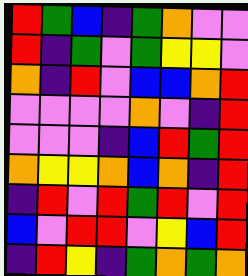[["red", "green", "blue", "indigo", "green", "orange", "violet", "violet"], ["red", "indigo", "green", "violet", "green", "yellow", "yellow", "violet"], ["orange", "indigo", "red", "violet", "blue", "blue", "orange", "red"], ["violet", "violet", "violet", "violet", "orange", "violet", "indigo", "red"], ["violet", "violet", "violet", "indigo", "blue", "red", "green", "red"], ["orange", "yellow", "yellow", "orange", "blue", "orange", "indigo", "red"], ["indigo", "red", "violet", "red", "green", "red", "violet", "red"], ["blue", "violet", "red", "red", "violet", "yellow", "blue", "red"], ["indigo", "red", "yellow", "indigo", "green", "orange", "green", "orange"]]